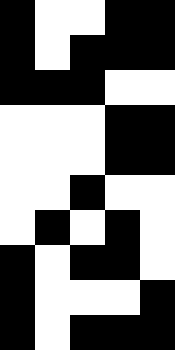[["black", "white", "white", "black", "black"], ["black", "white", "black", "black", "black"], ["black", "black", "black", "white", "white"], ["white", "white", "white", "black", "black"], ["white", "white", "white", "black", "black"], ["white", "white", "black", "white", "white"], ["white", "black", "white", "black", "white"], ["black", "white", "black", "black", "white"], ["black", "white", "white", "white", "black"], ["black", "white", "black", "black", "black"]]